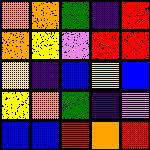[["orange", "orange", "green", "indigo", "red"], ["orange", "yellow", "violet", "red", "red"], ["yellow", "indigo", "blue", "yellow", "blue"], ["yellow", "orange", "green", "indigo", "violet"], ["blue", "blue", "red", "orange", "red"]]